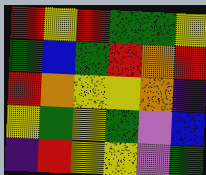[["red", "yellow", "red", "green", "green", "yellow"], ["green", "blue", "green", "red", "orange", "red"], ["red", "orange", "yellow", "yellow", "orange", "indigo"], ["yellow", "green", "yellow", "green", "violet", "blue"], ["indigo", "red", "yellow", "yellow", "violet", "green"]]